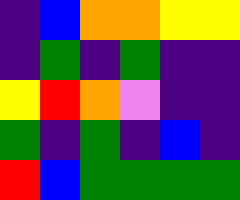[["indigo", "blue", "orange", "orange", "yellow", "yellow"], ["indigo", "green", "indigo", "green", "indigo", "indigo"], ["yellow", "red", "orange", "violet", "indigo", "indigo"], ["green", "indigo", "green", "indigo", "blue", "indigo"], ["red", "blue", "green", "green", "green", "green"]]